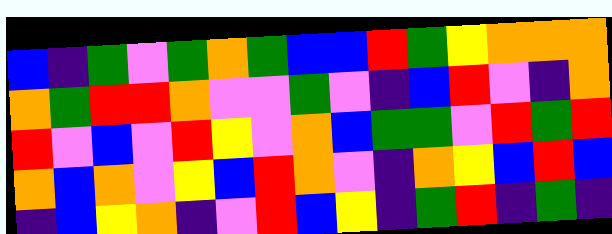[["blue", "indigo", "green", "violet", "green", "orange", "green", "blue", "blue", "red", "green", "yellow", "orange", "orange", "orange"], ["orange", "green", "red", "red", "orange", "violet", "violet", "green", "violet", "indigo", "blue", "red", "violet", "indigo", "orange"], ["red", "violet", "blue", "violet", "red", "yellow", "violet", "orange", "blue", "green", "green", "violet", "red", "green", "red"], ["orange", "blue", "orange", "violet", "yellow", "blue", "red", "orange", "violet", "indigo", "orange", "yellow", "blue", "red", "blue"], ["indigo", "blue", "yellow", "orange", "indigo", "violet", "red", "blue", "yellow", "indigo", "green", "red", "indigo", "green", "indigo"]]